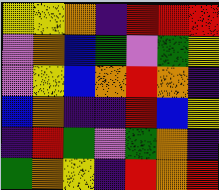[["yellow", "yellow", "orange", "indigo", "red", "red", "red"], ["violet", "orange", "blue", "green", "violet", "green", "yellow"], ["violet", "yellow", "blue", "orange", "red", "orange", "indigo"], ["blue", "orange", "indigo", "indigo", "red", "blue", "yellow"], ["indigo", "red", "green", "violet", "green", "orange", "indigo"], ["green", "orange", "yellow", "indigo", "red", "orange", "red"]]